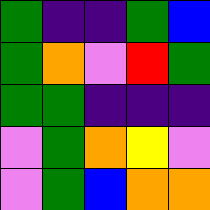[["green", "indigo", "indigo", "green", "blue"], ["green", "orange", "violet", "red", "green"], ["green", "green", "indigo", "indigo", "indigo"], ["violet", "green", "orange", "yellow", "violet"], ["violet", "green", "blue", "orange", "orange"]]